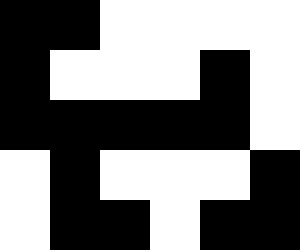[["black", "black", "white", "white", "white", "white"], ["black", "white", "white", "white", "black", "white"], ["black", "black", "black", "black", "black", "white"], ["white", "black", "white", "white", "white", "black"], ["white", "black", "black", "white", "black", "black"]]